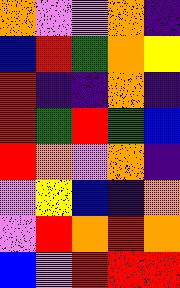[["orange", "violet", "violet", "orange", "indigo"], ["blue", "red", "green", "orange", "yellow"], ["red", "indigo", "indigo", "orange", "indigo"], ["red", "green", "red", "green", "blue"], ["red", "orange", "violet", "orange", "indigo"], ["violet", "yellow", "blue", "indigo", "orange"], ["violet", "red", "orange", "red", "orange"], ["blue", "violet", "red", "red", "red"]]